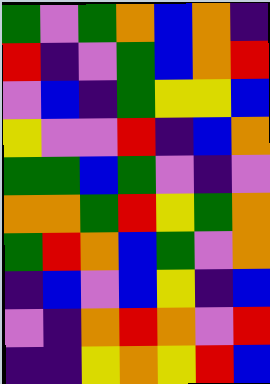[["green", "violet", "green", "orange", "blue", "orange", "indigo"], ["red", "indigo", "violet", "green", "blue", "orange", "red"], ["violet", "blue", "indigo", "green", "yellow", "yellow", "blue"], ["yellow", "violet", "violet", "red", "indigo", "blue", "orange"], ["green", "green", "blue", "green", "violet", "indigo", "violet"], ["orange", "orange", "green", "red", "yellow", "green", "orange"], ["green", "red", "orange", "blue", "green", "violet", "orange"], ["indigo", "blue", "violet", "blue", "yellow", "indigo", "blue"], ["violet", "indigo", "orange", "red", "orange", "violet", "red"], ["indigo", "indigo", "yellow", "orange", "yellow", "red", "blue"]]